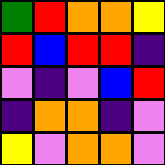[["green", "red", "orange", "orange", "yellow"], ["red", "blue", "red", "red", "indigo"], ["violet", "indigo", "violet", "blue", "red"], ["indigo", "orange", "orange", "indigo", "violet"], ["yellow", "violet", "orange", "orange", "violet"]]